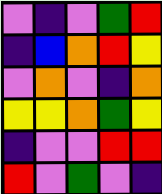[["violet", "indigo", "violet", "green", "red"], ["indigo", "blue", "orange", "red", "yellow"], ["violet", "orange", "violet", "indigo", "orange"], ["yellow", "yellow", "orange", "green", "yellow"], ["indigo", "violet", "violet", "red", "red"], ["red", "violet", "green", "violet", "indigo"]]